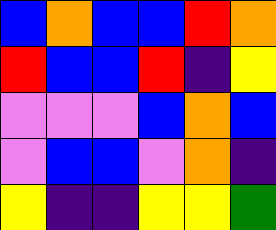[["blue", "orange", "blue", "blue", "red", "orange"], ["red", "blue", "blue", "red", "indigo", "yellow"], ["violet", "violet", "violet", "blue", "orange", "blue"], ["violet", "blue", "blue", "violet", "orange", "indigo"], ["yellow", "indigo", "indigo", "yellow", "yellow", "green"]]